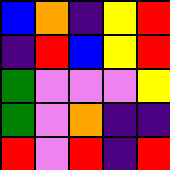[["blue", "orange", "indigo", "yellow", "red"], ["indigo", "red", "blue", "yellow", "red"], ["green", "violet", "violet", "violet", "yellow"], ["green", "violet", "orange", "indigo", "indigo"], ["red", "violet", "red", "indigo", "red"]]